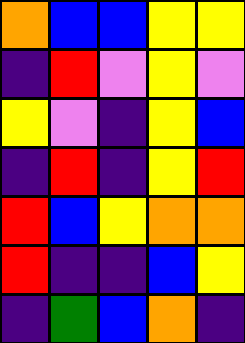[["orange", "blue", "blue", "yellow", "yellow"], ["indigo", "red", "violet", "yellow", "violet"], ["yellow", "violet", "indigo", "yellow", "blue"], ["indigo", "red", "indigo", "yellow", "red"], ["red", "blue", "yellow", "orange", "orange"], ["red", "indigo", "indigo", "blue", "yellow"], ["indigo", "green", "blue", "orange", "indigo"]]